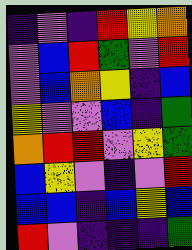[["indigo", "violet", "indigo", "red", "yellow", "orange"], ["violet", "blue", "red", "green", "violet", "red"], ["violet", "blue", "orange", "yellow", "indigo", "blue"], ["yellow", "violet", "violet", "blue", "indigo", "green"], ["orange", "red", "red", "violet", "yellow", "green"], ["blue", "yellow", "violet", "indigo", "violet", "red"], ["blue", "blue", "indigo", "blue", "yellow", "blue"], ["red", "violet", "indigo", "indigo", "indigo", "green"]]